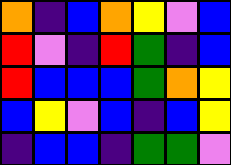[["orange", "indigo", "blue", "orange", "yellow", "violet", "blue"], ["red", "violet", "indigo", "red", "green", "indigo", "blue"], ["red", "blue", "blue", "blue", "green", "orange", "yellow"], ["blue", "yellow", "violet", "blue", "indigo", "blue", "yellow"], ["indigo", "blue", "blue", "indigo", "green", "green", "violet"]]